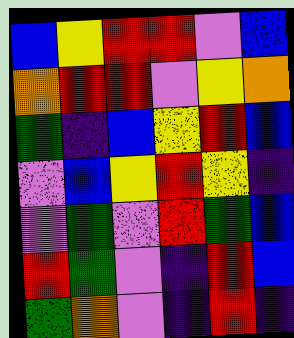[["blue", "yellow", "red", "red", "violet", "blue"], ["orange", "red", "red", "violet", "yellow", "orange"], ["green", "indigo", "blue", "yellow", "red", "blue"], ["violet", "blue", "yellow", "red", "yellow", "indigo"], ["violet", "green", "violet", "red", "green", "blue"], ["red", "green", "violet", "indigo", "red", "blue"], ["green", "orange", "violet", "indigo", "red", "indigo"]]